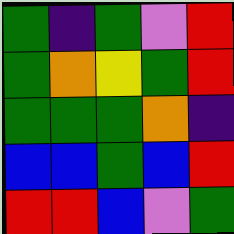[["green", "indigo", "green", "violet", "red"], ["green", "orange", "yellow", "green", "red"], ["green", "green", "green", "orange", "indigo"], ["blue", "blue", "green", "blue", "red"], ["red", "red", "blue", "violet", "green"]]